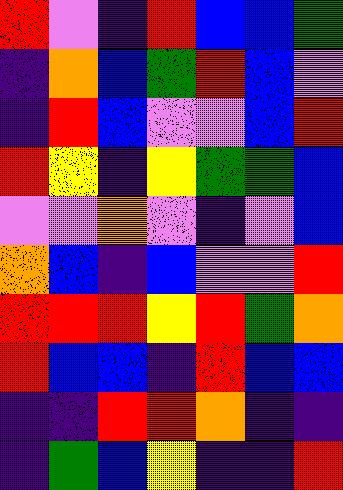[["red", "violet", "indigo", "red", "blue", "blue", "green"], ["indigo", "orange", "blue", "green", "red", "blue", "violet"], ["indigo", "red", "blue", "violet", "violet", "blue", "red"], ["red", "yellow", "indigo", "yellow", "green", "green", "blue"], ["violet", "violet", "orange", "violet", "indigo", "violet", "blue"], ["orange", "blue", "indigo", "blue", "violet", "violet", "red"], ["red", "red", "red", "yellow", "red", "green", "orange"], ["red", "blue", "blue", "indigo", "red", "blue", "blue"], ["indigo", "indigo", "red", "red", "orange", "indigo", "indigo"], ["indigo", "green", "blue", "yellow", "indigo", "indigo", "red"]]